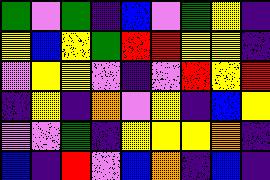[["green", "violet", "green", "indigo", "blue", "violet", "green", "yellow", "indigo"], ["yellow", "blue", "yellow", "green", "red", "red", "yellow", "yellow", "indigo"], ["violet", "yellow", "yellow", "violet", "indigo", "violet", "red", "yellow", "red"], ["indigo", "yellow", "indigo", "orange", "violet", "yellow", "indigo", "blue", "yellow"], ["violet", "violet", "green", "indigo", "yellow", "yellow", "yellow", "orange", "indigo"], ["blue", "indigo", "red", "violet", "blue", "orange", "indigo", "blue", "indigo"]]